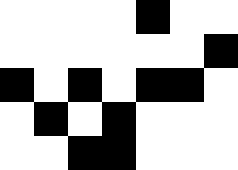[["white", "white", "white", "white", "black", "white", "white"], ["white", "white", "white", "white", "white", "white", "black"], ["black", "white", "black", "white", "black", "black", "white"], ["white", "black", "white", "black", "white", "white", "white"], ["white", "white", "black", "black", "white", "white", "white"]]